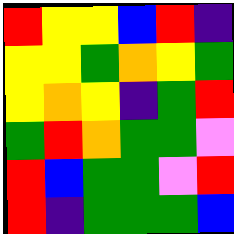[["red", "yellow", "yellow", "blue", "red", "indigo"], ["yellow", "yellow", "green", "orange", "yellow", "green"], ["yellow", "orange", "yellow", "indigo", "green", "red"], ["green", "red", "orange", "green", "green", "violet"], ["red", "blue", "green", "green", "violet", "red"], ["red", "indigo", "green", "green", "green", "blue"]]